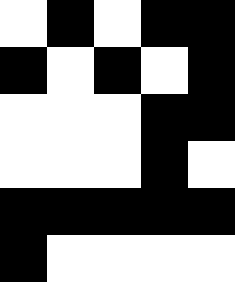[["white", "black", "white", "black", "black"], ["black", "white", "black", "white", "black"], ["white", "white", "white", "black", "black"], ["white", "white", "white", "black", "white"], ["black", "black", "black", "black", "black"], ["black", "white", "white", "white", "white"]]